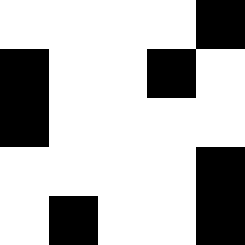[["white", "white", "white", "white", "black"], ["black", "white", "white", "black", "white"], ["black", "white", "white", "white", "white"], ["white", "white", "white", "white", "black"], ["white", "black", "white", "white", "black"]]